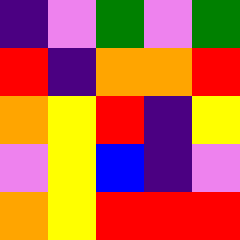[["indigo", "violet", "green", "violet", "green"], ["red", "indigo", "orange", "orange", "red"], ["orange", "yellow", "red", "indigo", "yellow"], ["violet", "yellow", "blue", "indigo", "violet"], ["orange", "yellow", "red", "red", "red"]]